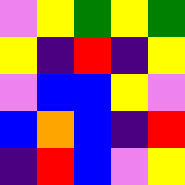[["violet", "yellow", "green", "yellow", "green"], ["yellow", "indigo", "red", "indigo", "yellow"], ["violet", "blue", "blue", "yellow", "violet"], ["blue", "orange", "blue", "indigo", "red"], ["indigo", "red", "blue", "violet", "yellow"]]